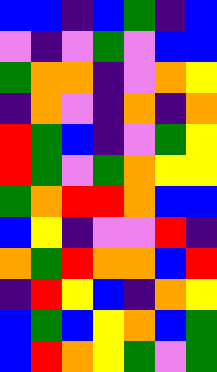[["blue", "blue", "indigo", "blue", "green", "indigo", "blue"], ["violet", "indigo", "violet", "green", "violet", "blue", "blue"], ["green", "orange", "orange", "indigo", "violet", "orange", "yellow"], ["indigo", "orange", "violet", "indigo", "orange", "indigo", "orange"], ["red", "green", "blue", "indigo", "violet", "green", "yellow"], ["red", "green", "violet", "green", "orange", "yellow", "yellow"], ["green", "orange", "red", "red", "orange", "blue", "blue"], ["blue", "yellow", "indigo", "violet", "violet", "red", "indigo"], ["orange", "green", "red", "orange", "orange", "blue", "red"], ["indigo", "red", "yellow", "blue", "indigo", "orange", "yellow"], ["blue", "green", "blue", "yellow", "orange", "blue", "green"], ["blue", "red", "orange", "yellow", "green", "violet", "green"]]